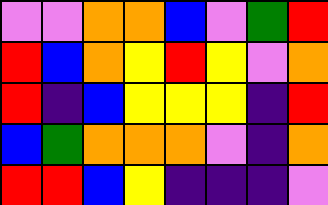[["violet", "violet", "orange", "orange", "blue", "violet", "green", "red"], ["red", "blue", "orange", "yellow", "red", "yellow", "violet", "orange"], ["red", "indigo", "blue", "yellow", "yellow", "yellow", "indigo", "red"], ["blue", "green", "orange", "orange", "orange", "violet", "indigo", "orange"], ["red", "red", "blue", "yellow", "indigo", "indigo", "indigo", "violet"]]